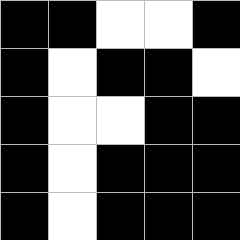[["black", "black", "white", "white", "black"], ["black", "white", "black", "black", "white"], ["black", "white", "white", "black", "black"], ["black", "white", "black", "black", "black"], ["black", "white", "black", "black", "black"]]